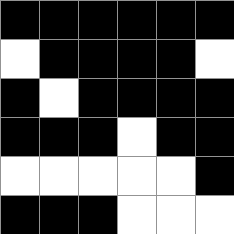[["black", "black", "black", "black", "black", "black"], ["white", "black", "black", "black", "black", "white"], ["black", "white", "black", "black", "black", "black"], ["black", "black", "black", "white", "black", "black"], ["white", "white", "white", "white", "white", "black"], ["black", "black", "black", "white", "white", "white"]]